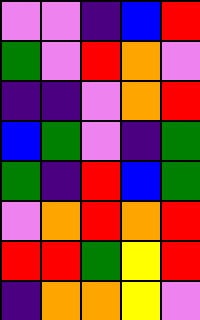[["violet", "violet", "indigo", "blue", "red"], ["green", "violet", "red", "orange", "violet"], ["indigo", "indigo", "violet", "orange", "red"], ["blue", "green", "violet", "indigo", "green"], ["green", "indigo", "red", "blue", "green"], ["violet", "orange", "red", "orange", "red"], ["red", "red", "green", "yellow", "red"], ["indigo", "orange", "orange", "yellow", "violet"]]